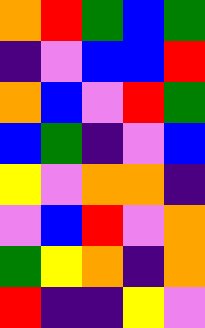[["orange", "red", "green", "blue", "green"], ["indigo", "violet", "blue", "blue", "red"], ["orange", "blue", "violet", "red", "green"], ["blue", "green", "indigo", "violet", "blue"], ["yellow", "violet", "orange", "orange", "indigo"], ["violet", "blue", "red", "violet", "orange"], ["green", "yellow", "orange", "indigo", "orange"], ["red", "indigo", "indigo", "yellow", "violet"]]